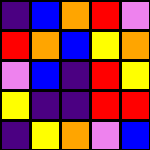[["indigo", "blue", "orange", "red", "violet"], ["red", "orange", "blue", "yellow", "orange"], ["violet", "blue", "indigo", "red", "yellow"], ["yellow", "indigo", "indigo", "red", "red"], ["indigo", "yellow", "orange", "violet", "blue"]]